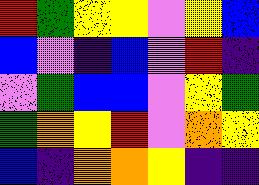[["red", "green", "yellow", "yellow", "violet", "yellow", "blue"], ["blue", "violet", "indigo", "blue", "violet", "red", "indigo"], ["violet", "green", "blue", "blue", "violet", "yellow", "green"], ["green", "orange", "yellow", "red", "violet", "orange", "yellow"], ["blue", "indigo", "orange", "orange", "yellow", "indigo", "indigo"]]